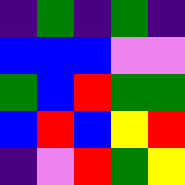[["indigo", "green", "indigo", "green", "indigo"], ["blue", "blue", "blue", "violet", "violet"], ["green", "blue", "red", "green", "green"], ["blue", "red", "blue", "yellow", "red"], ["indigo", "violet", "red", "green", "yellow"]]